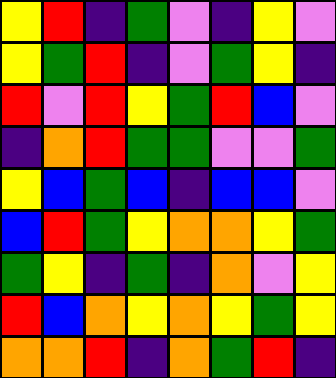[["yellow", "red", "indigo", "green", "violet", "indigo", "yellow", "violet"], ["yellow", "green", "red", "indigo", "violet", "green", "yellow", "indigo"], ["red", "violet", "red", "yellow", "green", "red", "blue", "violet"], ["indigo", "orange", "red", "green", "green", "violet", "violet", "green"], ["yellow", "blue", "green", "blue", "indigo", "blue", "blue", "violet"], ["blue", "red", "green", "yellow", "orange", "orange", "yellow", "green"], ["green", "yellow", "indigo", "green", "indigo", "orange", "violet", "yellow"], ["red", "blue", "orange", "yellow", "orange", "yellow", "green", "yellow"], ["orange", "orange", "red", "indigo", "orange", "green", "red", "indigo"]]